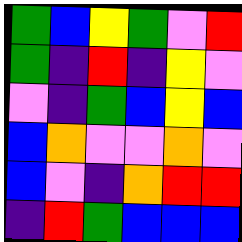[["green", "blue", "yellow", "green", "violet", "red"], ["green", "indigo", "red", "indigo", "yellow", "violet"], ["violet", "indigo", "green", "blue", "yellow", "blue"], ["blue", "orange", "violet", "violet", "orange", "violet"], ["blue", "violet", "indigo", "orange", "red", "red"], ["indigo", "red", "green", "blue", "blue", "blue"]]